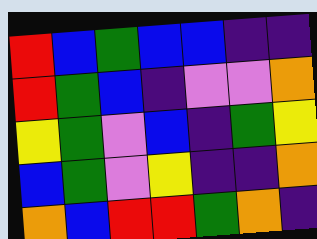[["red", "blue", "green", "blue", "blue", "indigo", "indigo"], ["red", "green", "blue", "indigo", "violet", "violet", "orange"], ["yellow", "green", "violet", "blue", "indigo", "green", "yellow"], ["blue", "green", "violet", "yellow", "indigo", "indigo", "orange"], ["orange", "blue", "red", "red", "green", "orange", "indigo"]]